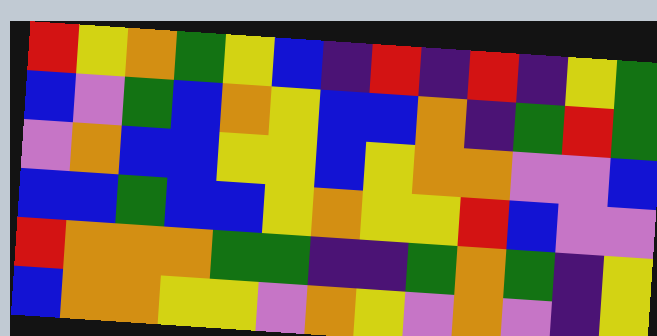[["red", "yellow", "orange", "green", "yellow", "blue", "indigo", "red", "indigo", "red", "indigo", "yellow", "green"], ["blue", "violet", "green", "blue", "orange", "yellow", "blue", "blue", "orange", "indigo", "green", "red", "green"], ["violet", "orange", "blue", "blue", "yellow", "yellow", "blue", "yellow", "orange", "orange", "violet", "violet", "blue"], ["blue", "blue", "green", "blue", "blue", "yellow", "orange", "yellow", "yellow", "red", "blue", "violet", "violet"], ["red", "orange", "orange", "orange", "green", "green", "indigo", "indigo", "green", "orange", "green", "indigo", "yellow"], ["blue", "orange", "orange", "yellow", "yellow", "violet", "orange", "yellow", "violet", "orange", "violet", "indigo", "yellow"]]